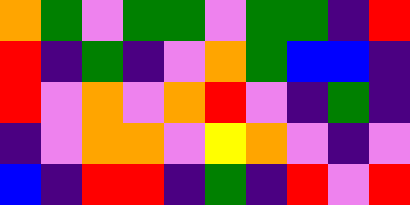[["orange", "green", "violet", "green", "green", "violet", "green", "green", "indigo", "red"], ["red", "indigo", "green", "indigo", "violet", "orange", "green", "blue", "blue", "indigo"], ["red", "violet", "orange", "violet", "orange", "red", "violet", "indigo", "green", "indigo"], ["indigo", "violet", "orange", "orange", "violet", "yellow", "orange", "violet", "indigo", "violet"], ["blue", "indigo", "red", "red", "indigo", "green", "indigo", "red", "violet", "red"]]